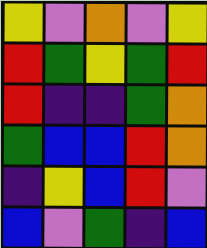[["yellow", "violet", "orange", "violet", "yellow"], ["red", "green", "yellow", "green", "red"], ["red", "indigo", "indigo", "green", "orange"], ["green", "blue", "blue", "red", "orange"], ["indigo", "yellow", "blue", "red", "violet"], ["blue", "violet", "green", "indigo", "blue"]]